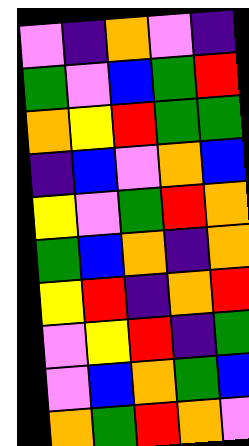[["violet", "indigo", "orange", "violet", "indigo"], ["green", "violet", "blue", "green", "red"], ["orange", "yellow", "red", "green", "green"], ["indigo", "blue", "violet", "orange", "blue"], ["yellow", "violet", "green", "red", "orange"], ["green", "blue", "orange", "indigo", "orange"], ["yellow", "red", "indigo", "orange", "red"], ["violet", "yellow", "red", "indigo", "green"], ["violet", "blue", "orange", "green", "blue"], ["orange", "green", "red", "orange", "violet"]]